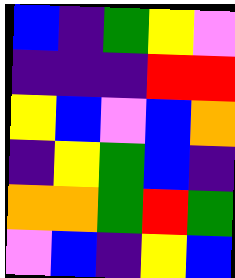[["blue", "indigo", "green", "yellow", "violet"], ["indigo", "indigo", "indigo", "red", "red"], ["yellow", "blue", "violet", "blue", "orange"], ["indigo", "yellow", "green", "blue", "indigo"], ["orange", "orange", "green", "red", "green"], ["violet", "blue", "indigo", "yellow", "blue"]]